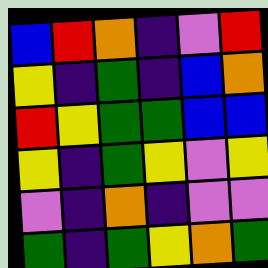[["blue", "red", "orange", "indigo", "violet", "red"], ["yellow", "indigo", "green", "indigo", "blue", "orange"], ["red", "yellow", "green", "green", "blue", "blue"], ["yellow", "indigo", "green", "yellow", "violet", "yellow"], ["violet", "indigo", "orange", "indigo", "violet", "violet"], ["green", "indigo", "green", "yellow", "orange", "green"]]